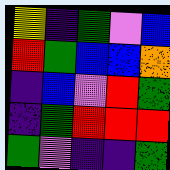[["yellow", "indigo", "green", "violet", "blue"], ["red", "green", "blue", "blue", "orange"], ["indigo", "blue", "violet", "red", "green"], ["indigo", "green", "red", "red", "red"], ["green", "violet", "indigo", "indigo", "green"]]